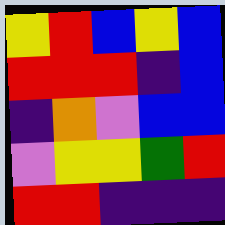[["yellow", "red", "blue", "yellow", "blue"], ["red", "red", "red", "indigo", "blue"], ["indigo", "orange", "violet", "blue", "blue"], ["violet", "yellow", "yellow", "green", "red"], ["red", "red", "indigo", "indigo", "indigo"]]